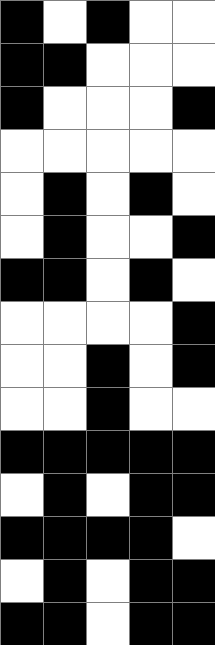[["black", "white", "black", "white", "white"], ["black", "black", "white", "white", "white"], ["black", "white", "white", "white", "black"], ["white", "white", "white", "white", "white"], ["white", "black", "white", "black", "white"], ["white", "black", "white", "white", "black"], ["black", "black", "white", "black", "white"], ["white", "white", "white", "white", "black"], ["white", "white", "black", "white", "black"], ["white", "white", "black", "white", "white"], ["black", "black", "black", "black", "black"], ["white", "black", "white", "black", "black"], ["black", "black", "black", "black", "white"], ["white", "black", "white", "black", "black"], ["black", "black", "white", "black", "black"]]